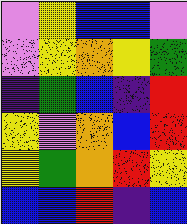[["violet", "yellow", "blue", "blue", "violet"], ["violet", "yellow", "orange", "yellow", "green"], ["indigo", "green", "blue", "indigo", "red"], ["yellow", "violet", "orange", "blue", "red"], ["yellow", "green", "orange", "red", "yellow"], ["blue", "blue", "red", "indigo", "blue"]]